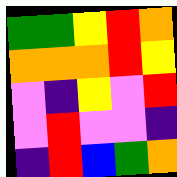[["green", "green", "yellow", "red", "orange"], ["orange", "orange", "orange", "red", "yellow"], ["violet", "indigo", "yellow", "violet", "red"], ["violet", "red", "violet", "violet", "indigo"], ["indigo", "red", "blue", "green", "orange"]]